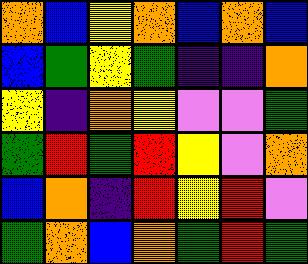[["orange", "blue", "yellow", "orange", "blue", "orange", "blue"], ["blue", "green", "yellow", "green", "indigo", "indigo", "orange"], ["yellow", "indigo", "orange", "yellow", "violet", "violet", "green"], ["green", "red", "green", "red", "yellow", "violet", "orange"], ["blue", "orange", "indigo", "red", "yellow", "red", "violet"], ["green", "orange", "blue", "orange", "green", "red", "green"]]